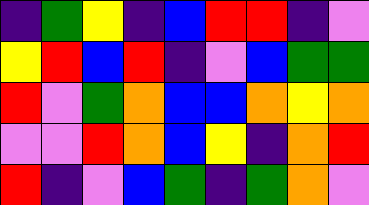[["indigo", "green", "yellow", "indigo", "blue", "red", "red", "indigo", "violet"], ["yellow", "red", "blue", "red", "indigo", "violet", "blue", "green", "green"], ["red", "violet", "green", "orange", "blue", "blue", "orange", "yellow", "orange"], ["violet", "violet", "red", "orange", "blue", "yellow", "indigo", "orange", "red"], ["red", "indigo", "violet", "blue", "green", "indigo", "green", "orange", "violet"]]